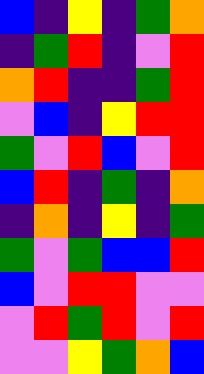[["blue", "indigo", "yellow", "indigo", "green", "orange"], ["indigo", "green", "red", "indigo", "violet", "red"], ["orange", "red", "indigo", "indigo", "green", "red"], ["violet", "blue", "indigo", "yellow", "red", "red"], ["green", "violet", "red", "blue", "violet", "red"], ["blue", "red", "indigo", "green", "indigo", "orange"], ["indigo", "orange", "indigo", "yellow", "indigo", "green"], ["green", "violet", "green", "blue", "blue", "red"], ["blue", "violet", "red", "red", "violet", "violet"], ["violet", "red", "green", "red", "violet", "red"], ["violet", "violet", "yellow", "green", "orange", "blue"]]